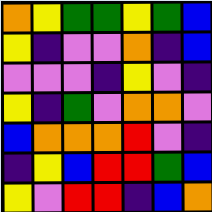[["orange", "yellow", "green", "green", "yellow", "green", "blue"], ["yellow", "indigo", "violet", "violet", "orange", "indigo", "blue"], ["violet", "violet", "violet", "indigo", "yellow", "violet", "indigo"], ["yellow", "indigo", "green", "violet", "orange", "orange", "violet"], ["blue", "orange", "orange", "orange", "red", "violet", "indigo"], ["indigo", "yellow", "blue", "red", "red", "green", "blue"], ["yellow", "violet", "red", "red", "indigo", "blue", "orange"]]